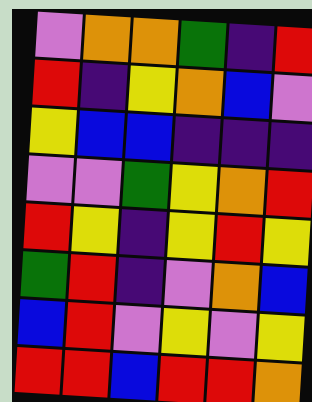[["violet", "orange", "orange", "green", "indigo", "red"], ["red", "indigo", "yellow", "orange", "blue", "violet"], ["yellow", "blue", "blue", "indigo", "indigo", "indigo"], ["violet", "violet", "green", "yellow", "orange", "red"], ["red", "yellow", "indigo", "yellow", "red", "yellow"], ["green", "red", "indigo", "violet", "orange", "blue"], ["blue", "red", "violet", "yellow", "violet", "yellow"], ["red", "red", "blue", "red", "red", "orange"]]